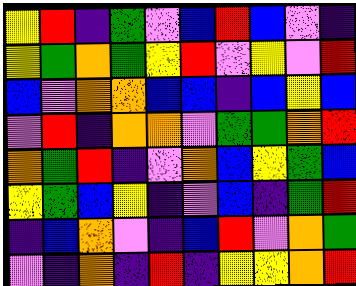[["yellow", "red", "indigo", "green", "violet", "blue", "red", "blue", "violet", "indigo"], ["yellow", "green", "orange", "green", "yellow", "red", "violet", "yellow", "violet", "red"], ["blue", "violet", "orange", "orange", "blue", "blue", "indigo", "blue", "yellow", "blue"], ["violet", "red", "indigo", "orange", "orange", "violet", "green", "green", "orange", "red"], ["orange", "green", "red", "indigo", "violet", "orange", "blue", "yellow", "green", "blue"], ["yellow", "green", "blue", "yellow", "indigo", "violet", "blue", "indigo", "green", "red"], ["indigo", "blue", "orange", "violet", "indigo", "blue", "red", "violet", "orange", "green"], ["violet", "indigo", "orange", "indigo", "red", "indigo", "yellow", "yellow", "orange", "red"]]